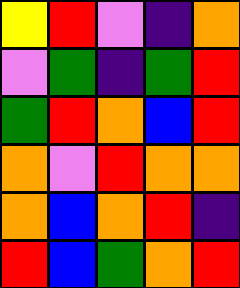[["yellow", "red", "violet", "indigo", "orange"], ["violet", "green", "indigo", "green", "red"], ["green", "red", "orange", "blue", "red"], ["orange", "violet", "red", "orange", "orange"], ["orange", "blue", "orange", "red", "indigo"], ["red", "blue", "green", "orange", "red"]]